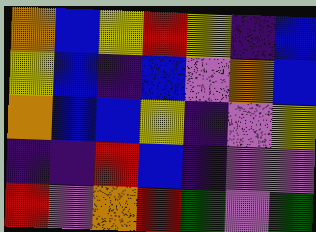[["orange", "blue", "yellow", "red", "yellow", "indigo", "blue"], ["yellow", "blue", "indigo", "blue", "violet", "orange", "blue"], ["orange", "blue", "blue", "yellow", "indigo", "violet", "yellow"], ["indigo", "indigo", "red", "blue", "indigo", "violet", "violet"], ["red", "violet", "orange", "red", "green", "violet", "green"]]